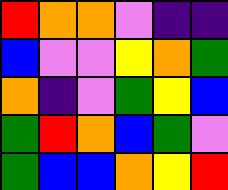[["red", "orange", "orange", "violet", "indigo", "indigo"], ["blue", "violet", "violet", "yellow", "orange", "green"], ["orange", "indigo", "violet", "green", "yellow", "blue"], ["green", "red", "orange", "blue", "green", "violet"], ["green", "blue", "blue", "orange", "yellow", "red"]]